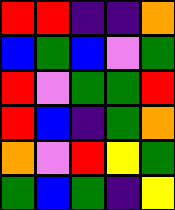[["red", "red", "indigo", "indigo", "orange"], ["blue", "green", "blue", "violet", "green"], ["red", "violet", "green", "green", "red"], ["red", "blue", "indigo", "green", "orange"], ["orange", "violet", "red", "yellow", "green"], ["green", "blue", "green", "indigo", "yellow"]]